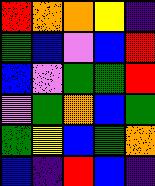[["red", "orange", "orange", "yellow", "indigo"], ["green", "blue", "violet", "blue", "red"], ["blue", "violet", "green", "green", "red"], ["violet", "green", "orange", "blue", "green"], ["green", "yellow", "blue", "green", "orange"], ["blue", "indigo", "red", "blue", "indigo"]]